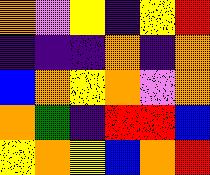[["orange", "violet", "yellow", "indigo", "yellow", "red"], ["indigo", "indigo", "indigo", "orange", "indigo", "orange"], ["blue", "orange", "yellow", "orange", "violet", "orange"], ["orange", "green", "indigo", "red", "red", "blue"], ["yellow", "orange", "yellow", "blue", "orange", "red"]]